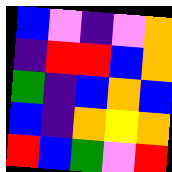[["blue", "violet", "indigo", "violet", "orange"], ["indigo", "red", "red", "blue", "orange"], ["green", "indigo", "blue", "orange", "blue"], ["blue", "indigo", "orange", "yellow", "orange"], ["red", "blue", "green", "violet", "red"]]